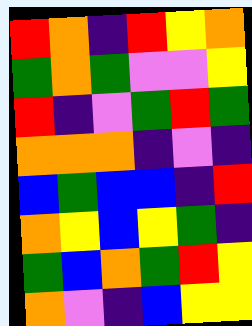[["red", "orange", "indigo", "red", "yellow", "orange"], ["green", "orange", "green", "violet", "violet", "yellow"], ["red", "indigo", "violet", "green", "red", "green"], ["orange", "orange", "orange", "indigo", "violet", "indigo"], ["blue", "green", "blue", "blue", "indigo", "red"], ["orange", "yellow", "blue", "yellow", "green", "indigo"], ["green", "blue", "orange", "green", "red", "yellow"], ["orange", "violet", "indigo", "blue", "yellow", "yellow"]]